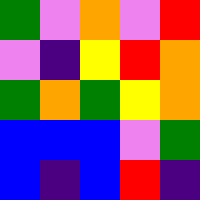[["green", "violet", "orange", "violet", "red"], ["violet", "indigo", "yellow", "red", "orange"], ["green", "orange", "green", "yellow", "orange"], ["blue", "blue", "blue", "violet", "green"], ["blue", "indigo", "blue", "red", "indigo"]]